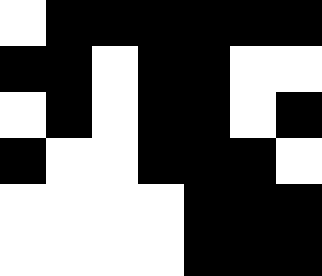[["white", "black", "black", "black", "black", "black", "black"], ["black", "black", "white", "black", "black", "white", "white"], ["white", "black", "white", "black", "black", "white", "black"], ["black", "white", "white", "black", "black", "black", "white"], ["white", "white", "white", "white", "black", "black", "black"], ["white", "white", "white", "white", "black", "black", "black"]]